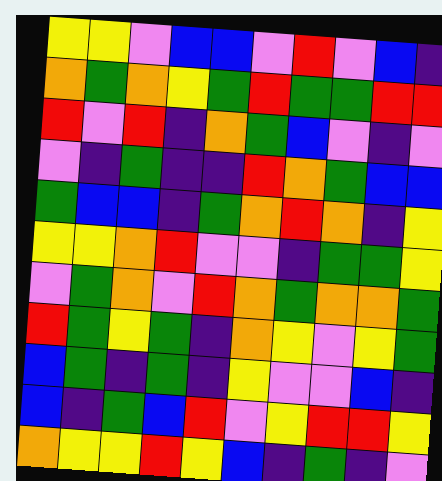[["yellow", "yellow", "violet", "blue", "blue", "violet", "red", "violet", "blue", "indigo"], ["orange", "green", "orange", "yellow", "green", "red", "green", "green", "red", "red"], ["red", "violet", "red", "indigo", "orange", "green", "blue", "violet", "indigo", "violet"], ["violet", "indigo", "green", "indigo", "indigo", "red", "orange", "green", "blue", "blue"], ["green", "blue", "blue", "indigo", "green", "orange", "red", "orange", "indigo", "yellow"], ["yellow", "yellow", "orange", "red", "violet", "violet", "indigo", "green", "green", "yellow"], ["violet", "green", "orange", "violet", "red", "orange", "green", "orange", "orange", "green"], ["red", "green", "yellow", "green", "indigo", "orange", "yellow", "violet", "yellow", "green"], ["blue", "green", "indigo", "green", "indigo", "yellow", "violet", "violet", "blue", "indigo"], ["blue", "indigo", "green", "blue", "red", "violet", "yellow", "red", "red", "yellow"], ["orange", "yellow", "yellow", "red", "yellow", "blue", "indigo", "green", "indigo", "violet"]]